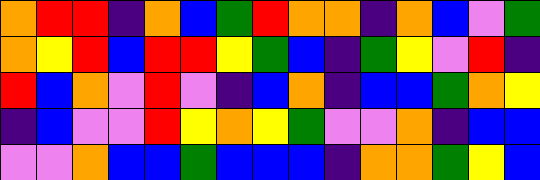[["orange", "red", "red", "indigo", "orange", "blue", "green", "red", "orange", "orange", "indigo", "orange", "blue", "violet", "green"], ["orange", "yellow", "red", "blue", "red", "red", "yellow", "green", "blue", "indigo", "green", "yellow", "violet", "red", "indigo"], ["red", "blue", "orange", "violet", "red", "violet", "indigo", "blue", "orange", "indigo", "blue", "blue", "green", "orange", "yellow"], ["indigo", "blue", "violet", "violet", "red", "yellow", "orange", "yellow", "green", "violet", "violet", "orange", "indigo", "blue", "blue"], ["violet", "violet", "orange", "blue", "blue", "green", "blue", "blue", "blue", "indigo", "orange", "orange", "green", "yellow", "blue"]]